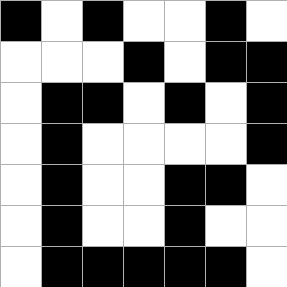[["black", "white", "black", "white", "white", "black", "white"], ["white", "white", "white", "black", "white", "black", "black"], ["white", "black", "black", "white", "black", "white", "black"], ["white", "black", "white", "white", "white", "white", "black"], ["white", "black", "white", "white", "black", "black", "white"], ["white", "black", "white", "white", "black", "white", "white"], ["white", "black", "black", "black", "black", "black", "white"]]